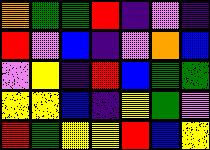[["orange", "green", "green", "red", "indigo", "violet", "indigo"], ["red", "violet", "blue", "indigo", "violet", "orange", "blue"], ["violet", "yellow", "indigo", "red", "blue", "green", "green"], ["yellow", "yellow", "blue", "indigo", "yellow", "green", "violet"], ["red", "green", "yellow", "yellow", "red", "blue", "yellow"]]